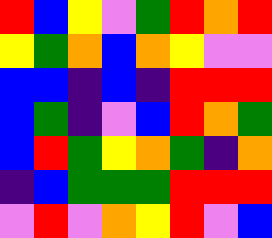[["red", "blue", "yellow", "violet", "green", "red", "orange", "red"], ["yellow", "green", "orange", "blue", "orange", "yellow", "violet", "violet"], ["blue", "blue", "indigo", "blue", "indigo", "red", "red", "red"], ["blue", "green", "indigo", "violet", "blue", "red", "orange", "green"], ["blue", "red", "green", "yellow", "orange", "green", "indigo", "orange"], ["indigo", "blue", "green", "green", "green", "red", "red", "red"], ["violet", "red", "violet", "orange", "yellow", "red", "violet", "blue"]]